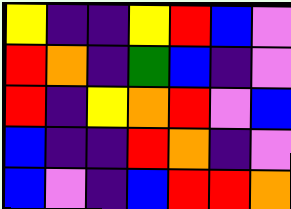[["yellow", "indigo", "indigo", "yellow", "red", "blue", "violet"], ["red", "orange", "indigo", "green", "blue", "indigo", "violet"], ["red", "indigo", "yellow", "orange", "red", "violet", "blue"], ["blue", "indigo", "indigo", "red", "orange", "indigo", "violet"], ["blue", "violet", "indigo", "blue", "red", "red", "orange"]]